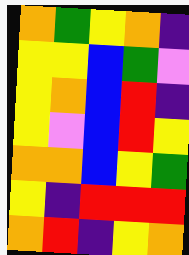[["orange", "green", "yellow", "orange", "indigo"], ["yellow", "yellow", "blue", "green", "violet"], ["yellow", "orange", "blue", "red", "indigo"], ["yellow", "violet", "blue", "red", "yellow"], ["orange", "orange", "blue", "yellow", "green"], ["yellow", "indigo", "red", "red", "red"], ["orange", "red", "indigo", "yellow", "orange"]]